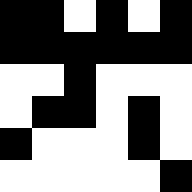[["black", "black", "white", "black", "white", "black"], ["black", "black", "black", "black", "black", "black"], ["white", "white", "black", "white", "white", "white"], ["white", "black", "black", "white", "black", "white"], ["black", "white", "white", "white", "black", "white"], ["white", "white", "white", "white", "white", "black"]]